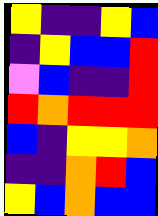[["yellow", "indigo", "indigo", "yellow", "blue"], ["indigo", "yellow", "blue", "blue", "red"], ["violet", "blue", "indigo", "indigo", "red"], ["red", "orange", "red", "red", "red"], ["blue", "indigo", "yellow", "yellow", "orange"], ["indigo", "indigo", "orange", "red", "blue"], ["yellow", "blue", "orange", "blue", "blue"]]